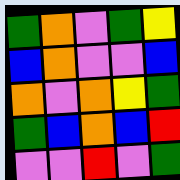[["green", "orange", "violet", "green", "yellow"], ["blue", "orange", "violet", "violet", "blue"], ["orange", "violet", "orange", "yellow", "green"], ["green", "blue", "orange", "blue", "red"], ["violet", "violet", "red", "violet", "green"]]